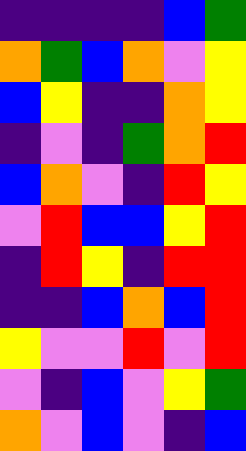[["indigo", "indigo", "indigo", "indigo", "blue", "green"], ["orange", "green", "blue", "orange", "violet", "yellow"], ["blue", "yellow", "indigo", "indigo", "orange", "yellow"], ["indigo", "violet", "indigo", "green", "orange", "red"], ["blue", "orange", "violet", "indigo", "red", "yellow"], ["violet", "red", "blue", "blue", "yellow", "red"], ["indigo", "red", "yellow", "indigo", "red", "red"], ["indigo", "indigo", "blue", "orange", "blue", "red"], ["yellow", "violet", "violet", "red", "violet", "red"], ["violet", "indigo", "blue", "violet", "yellow", "green"], ["orange", "violet", "blue", "violet", "indigo", "blue"]]